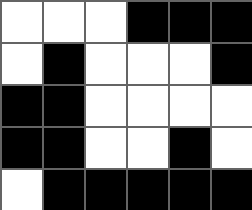[["white", "white", "white", "black", "black", "black"], ["white", "black", "white", "white", "white", "black"], ["black", "black", "white", "white", "white", "white"], ["black", "black", "white", "white", "black", "white"], ["white", "black", "black", "black", "black", "black"]]